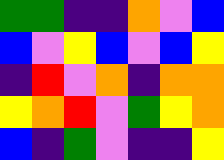[["green", "green", "indigo", "indigo", "orange", "violet", "blue"], ["blue", "violet", "yellow", "blue", "violet", "blue", "yellow"], ["indigo", "red", "violet", "orange", "indigo", "orange", "orange"], ["yellow", "orange", "red", "violet", "green", "yellow", "orange"], ["blue", "indigo", "green", "violet", "indigo", "indigo", "yellow"]]